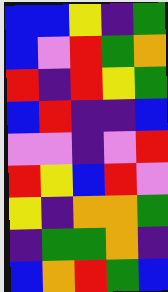[["blue", "blue", "yellow", "indigo", "green"], ["blue", "violet", "red", "green", "orange"], ["red", "indigo", "red", "yellow", "green"], ["blue", "red", "indigo", "indigo", "blue"], ["violet", "violet", "indigo", "violet", "red"], ["red", "yellow", "blue", "red", "violet"], ["yellow", "indigo", "orange", "orange", "green"], ["indigo", "green", "green", "orange", "indigo"], ["blue", "orange", "red", "green", "blue"]]